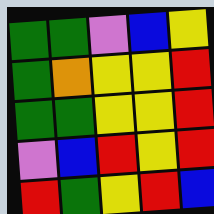[["green", "green", "violet", "blue", "yellow"], ["green", "orange", "yellow", "yellow", "red"], ["green", "green", "yellow", "yellow", "red"], ["violet", "blue", "red", "yellow", "red"], ["red", "green", "yellow", "red", "blue"]]